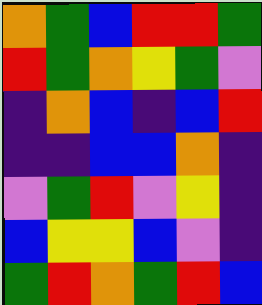[["orange", "green", "blue", "red", "red", "green"], ["red", "green", "orange", "yellow", "green", "violet"], ["indigo", "orange", "blue", "indigo", "blue", "red"], ["indigo", "indigo", "blue", "blue", "orange", "indigo"], ["violet", "green", "red", "violet", "yellow", "indigo"], ["blue", "yellow", "yellow", "blue", "violet", "indigo"], ["green", "red", "orange", "green", "red", "blue"]]